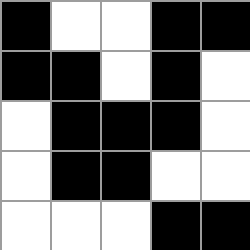[["black", "white", "white", "black", "black"], ["black", "black", "white", "black", "white"], ["white", "black", "black", "black", "white"], ["white", "black", "black", "white", "white"], ["white", "white", "white", "black", "black"]]